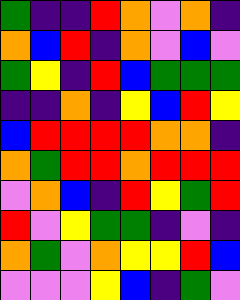[["green", "indigo", "indigo", "red", "orange", "violet", "orange", "indigo"], ["orange", "blue", "red", "indigo", "orange", "violet", "blue", "violet"], ["green", "yellow", "indigo", "red", "blue", "green", "green", "green"], ["indigo", "indigo", "orange", "indigo", "yellow", "blue", "red", "yellow"], ["blue", "red", "red", "red", "red", "orange", "orange", "indigo"], ["orange", "green", "red", "red", "orange", "red", "red", "red"], ["violet", "orange", "blue", "indigo", "red", "yellow", "green", "red"], ["red", "violet", "yellow", "green", "green", "indigo", "violet", "indigo"], ["orange", "green", "violet", "orange", "yellow", "yellow", "red", "blue"], ["violet", "violet", "violet", "yellow", "blue", "indigo", "green", "violet"]]